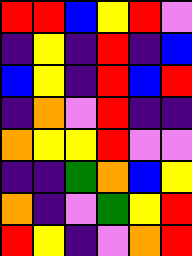[["red", "red", "blue", "yellow", "red", "violet"], ["indigo", "yellow", "indigo", "red", "indigo", "blue"], ["blue", "yellow", "indigo", "red", "blue", "red"], ["indigo", "orange", "violet", "red", "indigo", "indigo"], ["orange", "yellow", "yellow", "red", "violet", "violet"], ["indigo", "indigo", "green", "orange", "blue", "yellow"], ["orange", "indigo", "violet", "green", "yellow", "red"], ["red", "yellow", "indigo", "violet", "orange", "red"]]